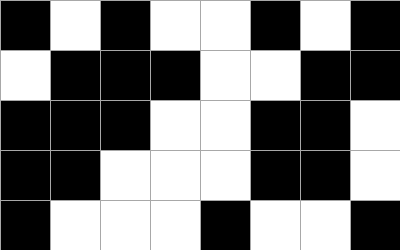[["black", "white", "black", "white", "white", "black", "white", "black"], ["white", "black", "black", "black", "white", "white", "black", "black"], ["black", "black", "black", "white", "white", "black", "black", "white"], ["black", "black", "white", "white", "white", "black", "black", "white"], ["black", "white", "white", "white", "black", "white", "white", "black"]]